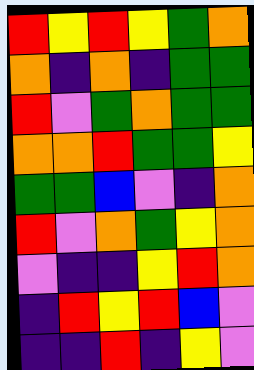[["red", "yellow", "red", "yellow", "green", "orange"], ["orange", "indigo", "orange", "indigo", "green", "green"], ["red", "violet", "green", "orange", "green", "green"], ["orange", "orange", "red", "green", "green", "yellow"], ["green", "green", "blue", "violet", "indigo", "orange"], ["red", "violet", "orange", "green", "yellow", "orange"], ["violet", "indigo", "indigo", "yellow", "red", "orange"], ["indigo", "red", "yellow", "red", "blue", "violet"], ["indigo", "indigo", "red", "indigo", "yellow", "violet"]]